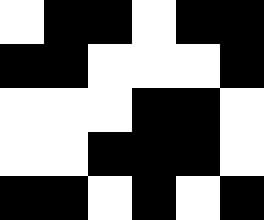[["white", "black", "black", "white", "black", "black"], ["black", "black", "white", "white", "white", "black"], ["white", "white", "white", "black", "black", "white"], ["white", "white", "black", "black", "black", "white"], ["black", "black", "white", "black", "white", "black"]]